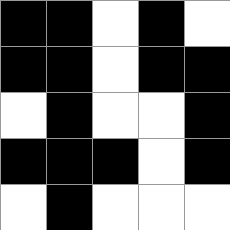[["black", "black", "white", "black", "white"], ["black", "black", "white", "black", "black"], ["white", "black", "white", "white", "black"], ["black", "black", "black", "white", "black"], ["white", "black", "white", "white", "white"]]